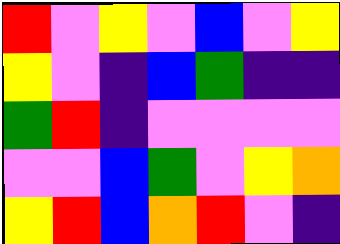[["red", "violet", "yellow", "violet", "blue", "violet", "yellow"], ["yellow", "violet", "indigo", "blue", "green", "indigo", "indigo"], ["green", "red", "indigo", "violet", "violet", "violet", "violet"], ["violet", "violet", "blue", "green", "violet", "yellow", "orange"], ["yellow", "red", "blue", "orange", "red", "violet", "indigo"]]